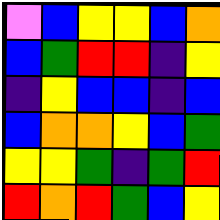[["violet", "blue", "yellow", "yellow", "blue", "orange"], ["blue", "green", "red", "red", "indigo", "yellow"], ["indigo", "yellow", "blue", "blue", "indigo", "blue"], ["blue", "orange", "orange", "yellow", "blue", "green"], ["yellow", "yellow", "green", "indigo", "green", "red"], ["red", "orange", "red", "green", "blue", "yellow"]]